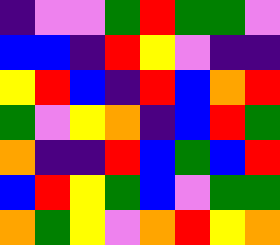[["indigo", "violet", "violet", "green", "red", "green", "green", "violet"], ["blue", "blue", "indigo", "red", "yellow", "violet", "indigo", "indigo"], ["yellow", "red", "blue", "indigo", "red", "blue", "orange", "red"], ["green", "violet", "yellow", "orange", "indigo", "blue", "red", "green"], ["orange", "indigo", "indigo", "red", "blue", "green", "blue", "red"], ["blue", "red", "yellow", "green", "blue", "violet", "green", "green"], ["orange", "green", "yellow", "violet", "orange", "red", "yellow", "orange"]]